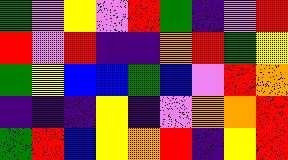[["green", "violet", "yellow", "violet", "red", "green", "indigo", "violet", "red"], ["red", "violet", "red", "indigo", "indigo", "orange", "red", "green", "yellow"], ["green", "yellow", "blue", "blue", "green", "blue", "violet", "red", "orange"], ["indigo", "indigo", "indigo", "yellow", "indigo", "violet", "orange", "orange", "red"], ["green", "red", "blue", "yellow", "orange", "red", "indigo", "yellow", "red"]]